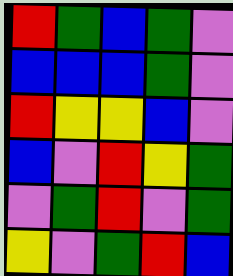[["red", "green", "blue", "green", "violet"], ["blue", "blue", "blue", "green", "violet"], ["red", "yellow", "yellow", "blue", "violet"], ["blue", "violet", "red", "yellow", "green"], ["violet", "green", "red", "violet", "green"], ["yellow", "violet", "green", "red", "blue"]]